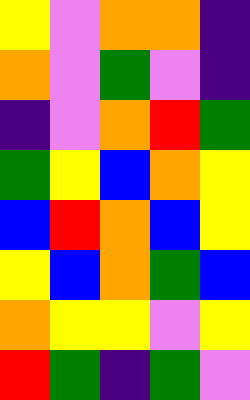[["yellow", "violet", "orange", "orange", "indigo"], ["orange", "violet", "green", "violet", "indigo"], ["indigo", "violet", "orange", "red", "green"], ["green", "yellow", "blue", "orange", "yellow"], ["blue", "red", "orange", "blue", "yellow"], ["yellow", "blue", "orange", "green", "blue"], ["orange", "yellow", "yellow", "violet", "yellow"], ["red", "green", "indigo", "green", "violet"]]